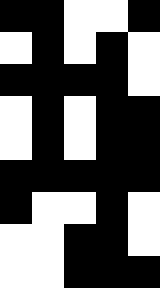[["black", "black", "white", "white", "black"], ["white", "black", "white", "black", "white"], ["black", "black", "black", "black", "white"], ["white", "black", "white", "black", "black"], ["white", "black", "white", "black", "black"], ["black", "black", "black", "black", "black"], ["black", "white", "white", "black", "white"], ["white", "white", "black", "black", "white"], ["white", "white", "black", "black", "black"]]